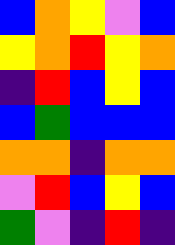[["blue", "orange", "yellow", "violet", "blue"], ["yellow", "orange", "red", "yellow", "orange"], ["indigo", "red", "blue", "yellow", "blue"], ["blue", "green", "blue", "blue", "blue"], ["orange", "orange", "indigo", "orange", "orange"], ["violet", "red", "blue", "yellow", "blue"], ["green", "violet", "indigo", "red", "indigo"]]